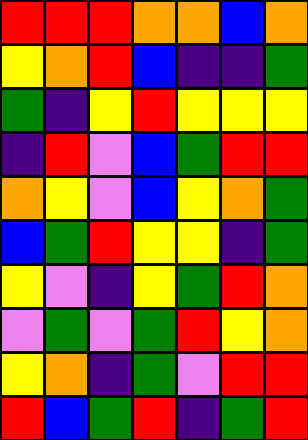[["red", "red", "red", "orange", "orange", "blue", "orange"], ["yellow", "orange", "red", "blue", "indigo", "indigo", "green"], ["green", "indigo", "yellow", "red", "yellow", "yellow", "yellow"], ["indigo", "red", "violet", "blue", "green", "red", "red"], ["orange", "yellow", "violet", "blue", "yellow", "orange", "green"], ["blue", "green", "red", "yellow", "yellow", "indigo", "green"], ["yellow", "violet", "indigo", "yellow", "green", "red", "orange"], ["violet", "green", "violet", "green", "red", "yellow", "orange"], ["yellow", "orange", "indigo", "green", "violet", "red", "red"], ["red", "blue", "green", "red", "indigo", "green", "red"]]